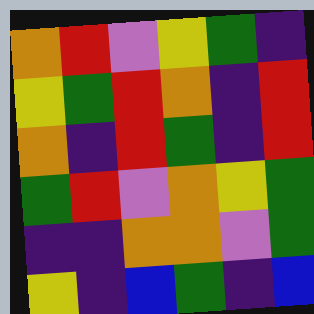[["orange", "red", "violet", "yellow", "green", "indigo"], ["yellow", "green", "red", "orange", "indigo", "red"], ["orange", "indigo", "red", "green", "indigo", "red"], ["green", "red", "violet", "orange", "yellow", "green"], ["indigo", "indigo", "orange", "orange", "violet", "green"], ["yellow", "indigo", "blue", "green", "indigo", "blue"]]